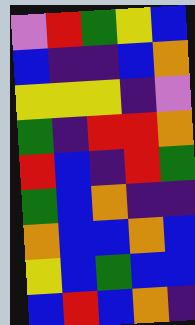[["violet", "red", "green", "yellow", "blue"], ["blue", "indigo", "indigo", "blue", "orange"], ["yellow", "yellow", "yellow", "indigo", "violet"], ["green", "indigo", "red", "red", "orange"], ["red", "blue", "indigo", "red", "green"], ["green", "blue", "orange", "indigo", "indigo"], ["orange", "blue", "blue", "orange", "blue"], ["yellow", "blue", "green", "blue", "blue"], ["blue", "red", "blue", "orange", "indigo"]]